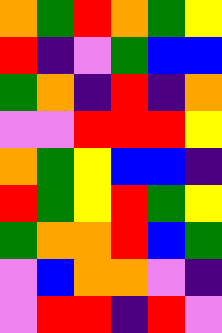[["orange", "green", "red", "orange", "green", "yellow"], ["red", "indigo", "violet", "green", "blue", "blue"], ["green", "orange", "indigo", "red", "indigo", "orange"], ["violet", "violet", "red", "red", "red", "yellow"], ["orange", "green", "yellow", "blue", "blue", "indigo"], ["red", "green", "yellow", "red", "green", "yellow"], ["green", "orange", "orange", "red", "blue", "green"], ["violet", "blue", "orange", "orange", "violet", "indigo"], ["violet", "red", "red", "indigo", "red", "violet"]]